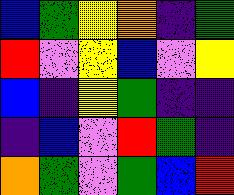[["blue", "green", "yellow", "orange", "indigo", "green"], ["red", "violet", "yellow", "blue", "violet", "yellow"], ["blue", "indigo", "yellow", "green", "indigo", "indigo"], ["indigo", "blue", "violet", "red", "green", "indigo"], ["orange", "green", "violet", "green", "blue", "red"]]